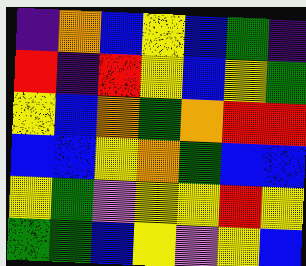[["indigo", "orange", "blue", "yellow", "blue", "green", "indigo"], ["red", "indigo", "red", "yellow", "blue", "yellow", "green"], ["yellow", "blue", "orange", "green", "orange", "red", "red"], ["blue", "blue", "yellow", "orange", "green", "blue", "blue"], ["yellow", "green", "violet", "yellow", "yellow", "red", "yellow"], ["green", "green", "blue", "yellow", "violet", "yellow", "blue"]]